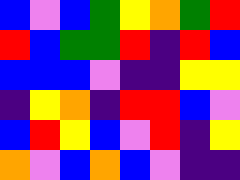[["blue", "violet", "blue", "green", "yellow", "orange", "green", "red"], ["red", "blue", "green", "green", "red", "indigo", "red", "blue"], ["blue", "blue", "blue", "violet", "indigo", "indigo", "yellow", "yellow"], ["indigo", "yellow", "orange", "indigo", "red", "red", "blue", "violet"], ["blue", "red", "yellow", "blue", "violet", "red", "indigo", "yellow"], ["orange", "violet", "blue", "orange", "blue", "violet", "indigo", "indigo"]]